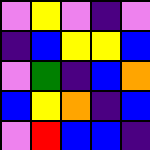[["violet", "yellow", "violet", "indigo", "violet"], ["indigo", "blue", "yellow", "yellow", "blue"], ["violet", "green", "indigo", "blue", "orange"], ["blue", "yellow", "orange", "indigo", "blue"], ["violet", "red", "blue", "blue", "indigo"]]